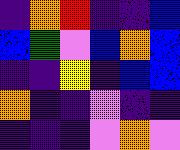[["indigo", "orange", "red", "indigo", "indigo", "blue"], ["blue", "green", "violet", "blue", "orange", "blue"], ["indigo", "indigo", "yellow", "indigo", "blue", "blue"], ["orange", "indigo", "indigo", "violet", "indigo", "indigo"], ["indigo", "indigo", "indigo", "violet", "orange", "violet"]]